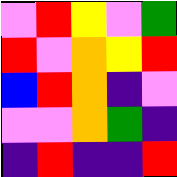[["violet", "red", "yellow", "violet", "green"], ["red", "violet", "orange", "yellow", "red"], ["blue", "red", "orange", "indigo", "violet"], ["violet", "violet", "orange", "green", "indigo"], ["indigo", "red", "indigo", "indigo", "red"]]